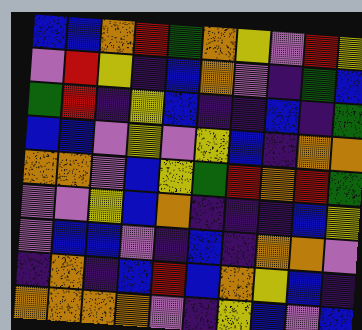[["blue", "blue", "orange", "red", "green", "orange", "yellow", "violet", "red", "yellow"], ["violet", "red", "yellow", "indigo", "blue", "orange", "violet", "indigo", "green", "blue"], ["green", "red", "indigo", "yellow", "blue", "indigo", "indigo", "blue", "indigo", "green"], ["blue", "blue", "violet", "yellow", "violet", "yellow", "blue", "indigo", "orange", "orange"], ["orange", "orange", "violet", "blue", "yellow", "green", "red", "orange", "red", "green"], ["violet", "violet", "yellow", "blue", "orange", "indigo", "indigo", "indigo", "blue", "yellow"], ["violet", "blue", "blue", "violet", "indigo", "blue", "indigo", "orange", "orange", "violet"], ["indigo", "orange", "indigo", "blue", "red", "blue", "orange", "yellow", "blue", "indigo"], ["orange", "orange", "orange", "orange", "violet", "indigo", "yellow", "blue", "violet", "blue"]]